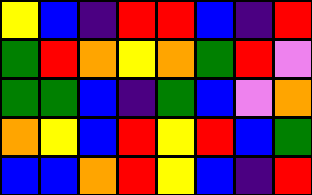[["yellow", "blue", "indigo", "red", "red", "blue", "indigo", "red"], ["green", "red", "orange", "yellow", "orange", "green", "red", "violet"], ["green", "green", "blue", "indigo", "green", "blue", "violet", "orange"], ["orange", "yellow", "blue", "red", "yellow", "red", "blue", "green"], ["blue", "blue", "orange", "red", "yellow", "blue", "indigo", "red"]]